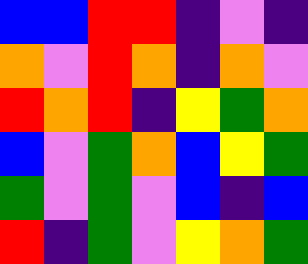[["blue", "blue", "red", "red", "indigo", "violet", "indigo"], ["orange", "violet", "red", "orange", "indigo", "orange", "violet"], ["red", "orange", "red", "indigo", "yellow", "green", "orange"], ["blue", "violet", "green", "orange", "blue", "yellow", "green"], ["green", "violet", "green", "violet", "blue", "indigo", "blue"], ["red", "indigo", "green", "violet", "yellow", "orange", "green"]]